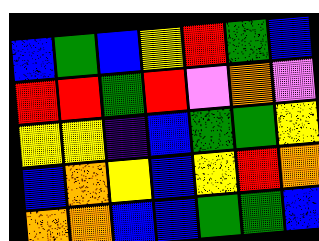[["blue", "green", "blue", "yellow", "red", "green", "blue"], ["red", "red", "green", "red", "violet", "orange", "violet"], ["yellow", "yellow", "indigo", "blue", "green", "green", "yellow"], ["blue", "orange", "yellow", "blue", "yellow", "red", "orange"], ["orange", "orange", "blue", "blue", "green", "green", "blue"]]